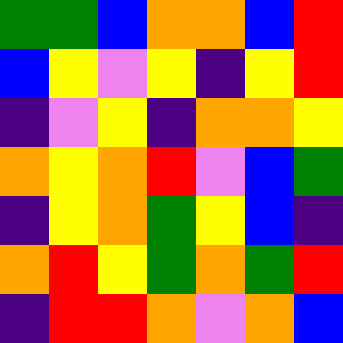[["green", "green", "blue", "orange", "orange", "blue", "red"], ["blue", "yellow", "violet", "yellow", "indigo", "yellow", "red"], ["indigo", "violet", "yellow", "indigo", "orange", "orange", "yellow"], ["orange", "yellow", "orange", "red", "violet", "blue", "green"], ["indigo", "yellow", "orange", "green", "yellow", "blue", "indigo"], ["orange", "red", "yellow", "green", "orange", "green", "red"], ["indigo", "red", "red", "orange", "violet", "orange", "blue"]]